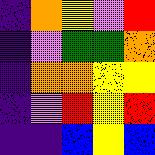[["indigo", "orange", "yellow", "violet", "red"], ["indigo", "violet", "green", "green", "orange"], ["indigo", "orange", "orange", "yellow", "yellow"], ["indigo", "violet", "red", "yellow", "red"], ["indigo", "indigo", "blue", "yellow", "blue"]]